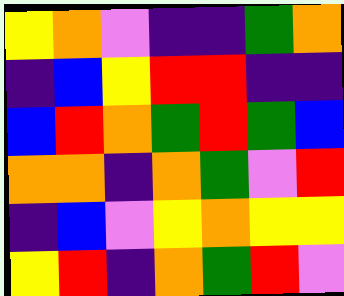[["yellow", "orange", "violet", "indigo", "indigo", "green", "orange"], ["indigo", "blue", "yellow", "red", "red", "indigo", "indigo"], ["blue", "red", "orange", "green", "red", "green", "blue"], ["orange", "orange", "indigo", "orange", "green", "violet", "red"], ["indigo", "blue", "violet", "yellow", "orange", "yellow", "yellow"], ["yellow", "red", "indigo", "orange", "green", "red", "violet"]]